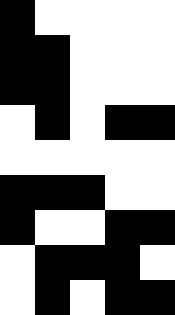[["black", "white", "white", "white", "white"], ["black", "black", "white", "white", "white"], ["black", "black", "white", "white", "white"], ["white", "black", "white", "black", "black"], ["white", "white", "white", "white", "white"], ["black", "black", "black", "white", "white"], ["black", "white", "white", "black", "black"], ["white", "black", "black", "black", "white"], ["white", "black", "white", "black", "black"]]